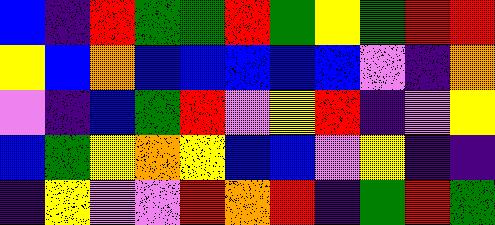[["blue", "indigo", "red", "green", "green", "red", "green", "yellow", "green", "red", "red"], ["yellow", "blue", "orange", "blue", "blue", "blue", "blue", "blue", "violet", "indigo", "orange"], ["violet", "indigo", "blue", "green", "red", "violet", "yellow", "red", "indigo", "violet", "yellow"], ["blue", "green", "yellow", "orange", "yellow", "blue", "blue", "violet", "yellow", "indigo", "indigo"], ["indigo", "yellow", "violet", "violet", "red", "orange", "red", "indigo", "green", "red", "green"]]